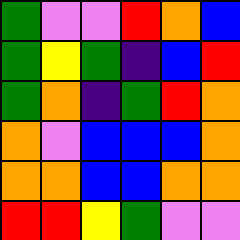[["green", "violet", "violet", "red", "orange", "blue"], ["green", "yellow", "green", "indigo", "blue", "red"], ["green", "orange", "indigo", "green", "red", "orange"], ["orange", "violet", "blue", "blue", "blue", "orange"], ["orange", "orange", "blue", "blue", "orange", "orange"], ["red", "red", "yellow", "green", "violet", "violet"]]